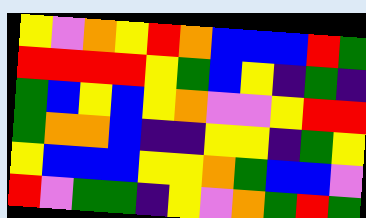[["yellow", "violet", "orange", "yellow", "red", "orange", "blue", "blue", "blue", "red", "green"], ["red", "red", "red", "red", "yellow", "green", "blue", "yellow", "indigo", "green", "indigo"], ["green", "blue", "yellow", "blue", "yellow", "orange", "violet", "violet", "yellow", "red", "red"], ["green", "orange", "orange", "blue", "indigo", "indigo", "yellow", "yellow", "indigo", "green", "yellow"], ["yellow", "blue", "blue", "blue", "yellow", "yellow", "orange", "green", "blue", "blue", "violet"], ["red", "violet", "green", "green", "indigo", "yellow", "violet", "orange", "green", "red", "green"]]